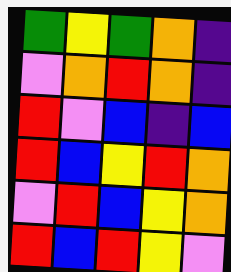[["green", "yellow", "green", "orange", "indigo"], ["violet", "orange", "red", "orange", "indigo"], ["red", "violet", "blue", "indigo", "blue"], ["red", "blue", "yellow", "red", "orange"], ["violet", "red", "blue", "yellow", "orange"], ["red", "blue", "red", "yellow", "violet"]]